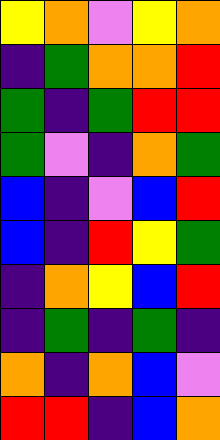[["yellow", "orange", "violet", "yellow", "orange"], ["indigo", "green", "orange", "orange", "red"], ["green", "indigo", "green", "red", "red"], ["green", "violet", "indigo", "orange", "green"], ["blue", "indigo", "violet", "blue", "red"], ["blue", "indigo", "red", "yellow", "green"], ["indigo", "orange", "yellow", "blue", "red"], ["indigo", "green", "indigo", "green", "indigo"], ["orange", "indigo", "orange", "blue", "violet"], ["red", "red", "indigo", "blue", "orange"]]